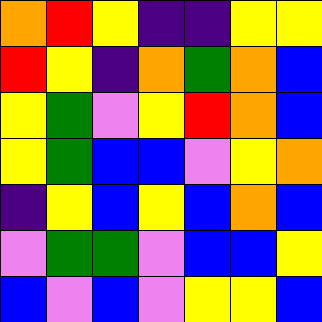[["orange", "red", "yellow", "indigo", "indigo", "yellow", "yellow"], ["red", "yellow", "indigo", "orange", "green", "orange", "blue"], ["yellow", "green", "violet", "yellow", "red", "orange", "blue"], ["yellow", "green", "blue", "blue", "violet", "yellow", "orange"], ["indigo", "yellow", "blue", "yellow", "blue", "orange", "blue"], ["violet", "green", "green", "violet", "blue", "blue", "yellow"], ["blue", "violet", "blue", "violet", "yellow", "yellow", "blue"]]